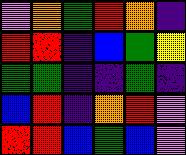[["violet", "orange", "green", "red", "orange", "indigo"], ["red", "red", "indigo", "blue", "green", "yellow"], ["green", "green", "indigo", "indigo", "green", "indigo"], ["blue", "red", "indigo", "orange", "red", "violet"], ["red", "red", "blue", "green", "blue", "violet"]]